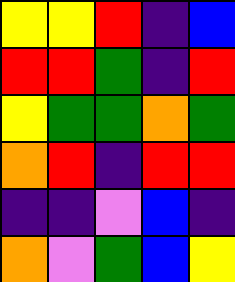[["yellow", "yellow", "red", "indigo", "blue"], ["red", "red", "green", "indigo", "red"], ["yellow", "green", "green", "orange", "green"], ["orange", "red", "indigo", "red", "red"], ["indigo", "indigo", "violet", "blue", "indigo"], ["orange", "violet", "green", "blue", "yellow"]]